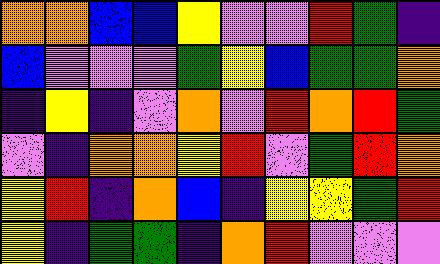[["orange", "orange", "blue", "blue", "yellow", "violet", "violet", "red", "green", "indigo"], ["blue", "violet", "violet", "violet", "green", "yellow", "blue", "green", "green", "orange"], ["indigo", "yellow", "indigo", "violet", "orange", "violet", "red", "orange", "red", "green"], ["violet", "indigo", "orange", "orange", "yellow", "red", "violet", "green", "red", "orange"], ["yellow", "red", "indigo", "orange", "blue", "indigo", "yellow", "yellow", "green", "red"], ["yellow", "indigo", "green", "green", "indigo", "orange", "red", "violet", "violet", "violet"]]